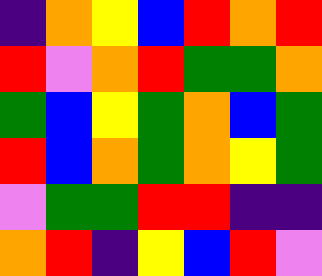[["indigo", "orange", "yellow", "blue", "red", "orange", "red"], ["red", "violet", "orange", "red", "green", "green", "orange"], ["green", "blue", "yellow", "green", "orange", "blue", "green"], ["red", "blue", "orange", "green", "orange", "yellow", "green"], ["violet", "green", "green", "red", "red", "indigo", "indigo"], ["orange", "red", "indigo", "yellow", "blue", "red", "violet"]]